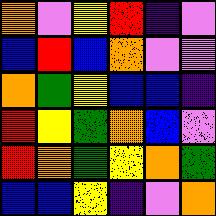[["orange", "violet", "yellow", "red", "indigo", "violet"], ["blue", "red", "blue", "orange", "violet", "violet"], ["orange", "green", "yellow", "blue", "blue", "indigo"], ["red", "yellow", "green", "orange", "blue", "violet"], ["red", "orange", "green", "yellow", "orange", "green"], ["blue", "blue", "yellow", "indigo", "violet", "orange"]]